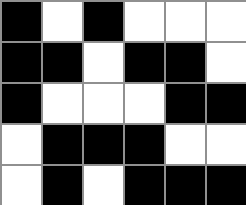[["black", "white", "black", "white", "white", "white"], ["black", "black", "white", "black", "black", "white"], ["black", "white", "white", "white", "black", "black"], ["white", "black", "black", "black", "white", "white"], ["white", "black", "white", "black", "black", "black"]]